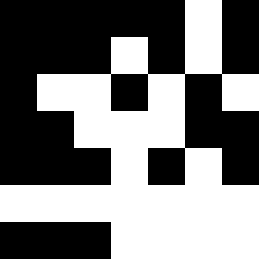[["black", "black", "black", "black", "black", "white", "black"], ["black", "black", "black", "white", "black", "white", "black"], ["black", "white", "white", "black", "white", "black", "white"], ["black", "black", "white", "white", "white", "black", "black"], ["black", "black", "black", "white", "black", "white", "black"], ["white", "white", "white", "white", "white", "white", "white"], ["black", "black", "black", "white", "white", "white", "white"]]